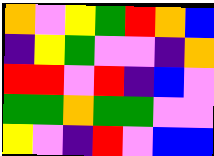[["orange", "violet", "yellow", "green", "red", "orange", "blue"], ["indigo", "yellow", "green", "violet", "violet", "indigo", "orange"], ["red", "red", "violet", "red", "indigo", "blue", "violet"], ["green", "green", "orange", "green", "green", "violet", "violet"], ["yellow", "violet", "indigo", "red", "violet", "blue", "blue"]]